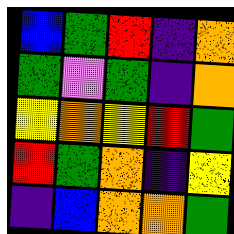[["blue", "green", "red", "indigo", "orange"], ["green", "violet", "green", "indigo", "orange"], ["yellow", "orange", "yellow", "red", "green"], ["red", "green", "orange", "indigo", "yellow"], ["indigo", "blue", "orange", "orange", "green"]]